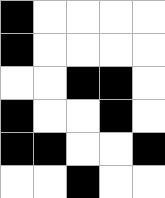[["black", "white", "white", "white", "white"], ["black", "white", "white", "white", "white"], ["white", "white", "black", "black", "white"], ["black", "white", "white", "black", "white"], ["black", "black", "white", "white", "black"], ["white", "white", "black", "white", "white"]]